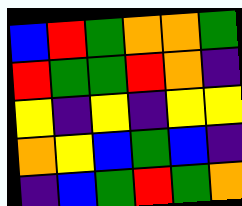[["blue", "red", "green", "orange", "orange", "green"], ["red", "green", "green", "red", "orange", "indigo"], ["yellow", "indigo", "yellow", "indigo", "yellow", "yellow"], ["orange", "yellow", "blue", "green", "blue", "indigo"], ["indigo", "blue", "green", "red", "green", "orange"]]